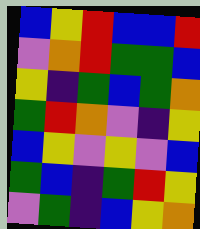[["blue", "yellow", "red", "blue", "blue", "red"], ["violet", "orange", "red", "green", "green", "blue"], ["yellow", "indigo", "green", "blue", "green", "orange"], ["green", "red", "orange", "violet", "indigo", "yellow"], ["blue", "yellow", "violet", "yellow", "violet", "blue"], ["green", "blue", "indigo", "green", "red", "yellow"], ["violet", "green", "indigo", "blue", "yellow", "orange"]]